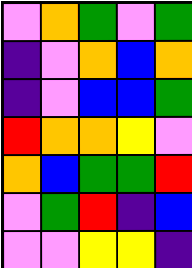[["violet", "orange", "green", "violet", "green"], ["indigo", "violet", "orange", "blue", "orange"], ["indigo", "violet", "blue", "blue", "green"], ["red", "orange", "orange", "yellow", "violet"], ["orange", "blue", "green", "green", "red"], ["violet", "green", "red", "indigo", "blue"], ["violet", "violet", "yellow", "yellow", "indigo"]]